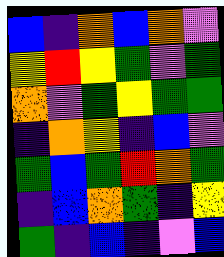[["blue", "indigo", "orange", "blue", "orange", "violet"], ["yellow", "red", "yellow", "green", "violet", "green"], ["orange", "violet", "green", "yellow", "green", "green"], ["indigo", "orange", "yellow", "indigo", "blue", "violet"], ["green", "blue", "green", "red", "orange", "green"], ["indigo", "blue", "orange", "green", "indigo", "yellow"], ["green", "indigo", "blue", "indigo", "violet", "blue"]]